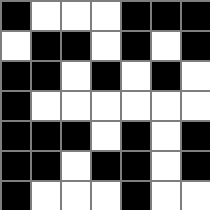[["black", "white", "white", "white", "black", "black", "black"], ["white", "black", "black", "white", "black", "white", "black"], ["black", "black", "white", "black", "white", "black", "white"], ["black", "white", "white", "white", "white", "white", "white"], ["black", "black", "black", "white", "black", "white", "black"], ["black", "black", "white", "black", "black", "white", "black"], ["black", "white", "white", "white", "black", "white", "white"]]